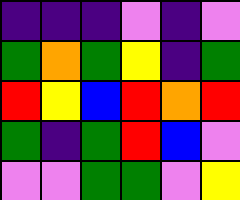[["indigo", "indigo", "indigo", "violet", "indigo", "violet"], ["green", "orange", "green", "yellow", "indigo", "green"], ["red", "yellow", "blue", "red", "orange", "red"], ["green", "indigo", "green", "red", "blue", "violet"], ["violet", "violet", "green", "green", "violet", "yellow"]]